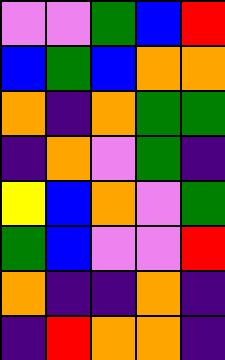[["violet", "violet", "green", "blue", "red"], ["blue", "green", "blue", "orange", "orange"], ["orange", "indigo", "orange", "green", "green"], ["indigo", "orange", "violet", "green", "indigo"], ["yellow", "blue", "orange", "violet", "green"], ["green", "blue", "violet", "violet", "red"], ["orange", "indigo", "indigo", "orange", "indigo"], ["indigo", "red", "orange", "orange", "indigo"]]